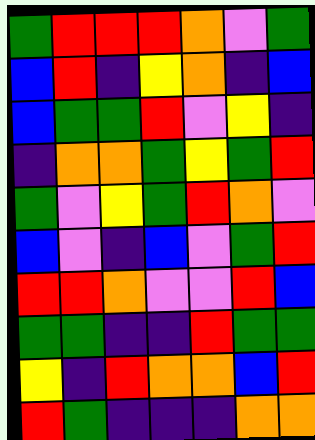[["green", "red", "red", "red", "orange", "violet", "green"], ["blue", "red", "indigo", "yellow", "orange", "indigo", "blue"], ["blue", "green", "green", "red", "violet", "yellow", "indigo"], ["indigo", "orange", "orange", "green", "yellow", "green", "red"], ["green", "violet", "yellow", "green", "red", "orange", "violet"], ["blue", "violet", "indigo", "blue", "violet", "green", "red"], ["red", "red", "orange", "violet", "violet", "red", "blue"], ["green", "green", "indigo", "indigo", "red", "green", "green"], ["yellow", "indigo", "red", "orange", "orange", "blue", "red"], ["red", "green", "indigo", "indigo", "indigo", "orange", "orange"]]